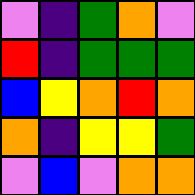[["violet", "indigo", "green", "orange", "violet"], ["red", "indigo", "green", "green", "green"], ["blue", "yellow", "orange", "red", "orange"], ["orange", "indigo", "yellow", "yellow", "green"], ["violet", "blue", "violet", "orange", "orange"]]